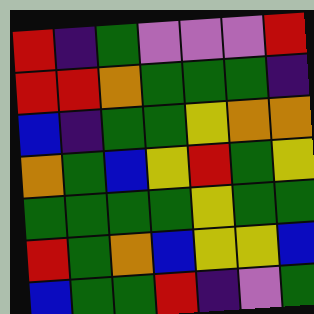[["red", "indigo", "green", "violet", "violet", "violet", "red"], ["red", "red", "orange", "green", "green", "green", "indigo"], ["blue", "indigo", "green", "green", "yellow", "orange", "orange"], ["orange", "green", "blue", "yellow", "red", "green", "yellow"], ["green", "green", "green", "green", "yellow", "green", "green"], ["red", "green", "orange", "blue", "yellow", "yellow", "blue"], ["blue", "green", "green", "red", "indigo", "violet", "green"]]